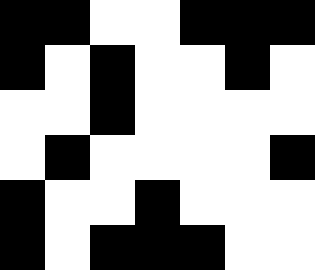[["black", "black", "white", "white", "black", "black", "black"], ["black", "white", "black", "white", "white", "black", "white"], ["white", "white", "black", "white", "white", "white", "white"], ["white", "black", "white", "white", "white", "white", "black"], ["black", "white", "white", "black", "white", "white", "white"], ["black", "white", "black", "black", "black", "white", "white"]]